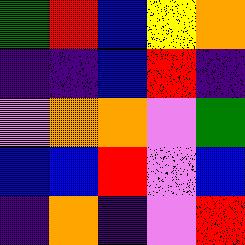[["green", "red", "blue", "yellow", "orange"], ["indigo", "indigo", "blue", "red", "indigo"], ["violet", "orange", "orange", "violet", "green"], ["blue", "blue", "red", "violet", "blue"], ["indigo", "orange", "indigo", "violet", "red"]]